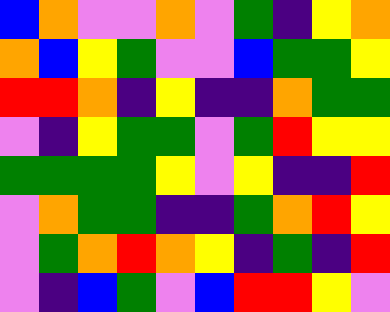[["blue", "orange", "violet", "violet", "orange", "violet", "green", "indigo", "yellow", "orange"], ["orange", "blue", "yellow", "green", "violet", "violet", "blue", "green", "green", "yellow"], ["red", "red", "orange", "indigo", "yellow", "indigo", "indigo", "orange", "green", "green"], ["violet", "indigo", "yellow", "green", "green", "violet", "green", "red", "yellow", "yellow"], ["green", "green", "green", "green", "yellow", "violet", "yellow", "indigo", "indigo", "red"], ["violet", "orange", "green", "green", "indigo", "indigo", "green", "orange", "red", "yellow"], ["violet", "green", "orange", "red", "orange", "yellow", "indigo", "green", "indigo", "red"], ["violet", "indigo", "blue", "green", "violet", "blue", "red", "red", "yellow", "violet"]]